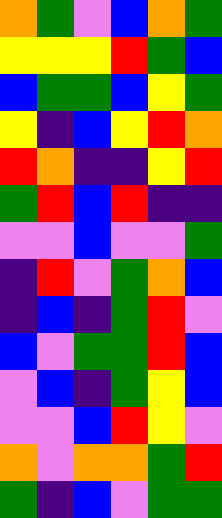[["orange", "green", "violet", "blue", "orange", "green"], ["yellow", "yellow", "yellow", "red", "green", "blue"], ["blue", "green", "green", "blue", "yellow", "green"], ["yellow", "indigo", "blue", "yellow", "red", "orange"], ["red", "orange", "indigo", "indigo", "yellow", "red"], ["green", "red", "blue", "red", "indigo", "indigo"], ["violet", "violet", "blue", "violet", "violet", "green"], ["indigo", "red", "violet", "green", "orange", "blue"], ["indigo", "blue", "indigo", "green", "red", "violet"], ["blue", "violet", "green", "green", "red", "blue"], ["violet", "blue", "indigo", "green", "yellow", "blue"], ["violet", "violet", "blue", "red", "yellow", "violet"], ["orange", "violet", "orange", "orange", "green", "red"], ["green", "indigo", "blue", "violet", "green", "green"]]